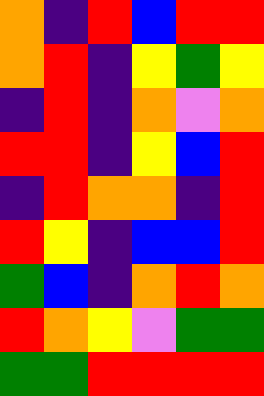[["orange", "indigo", "red", "blue", "red", "red"], ["orange", "red", "indigo", "yellow", "green", "yellow"], ["indigo", "red", "indigo", "orange", "violet", "orange"], ["red", "red", "indigo", "yellow", "blue", "red"], ["indigo", "red", "orange", "orange", "indigo", "red"], ["red", "yellow", "indigo", "blue", "blue", "red"], ["green", "blue", "indigo", "orange", "red", "orange"], ["red", "orange", "yellow", "violet", "green", "green"], ["green", "green", "red", "red", "red", "red"]]